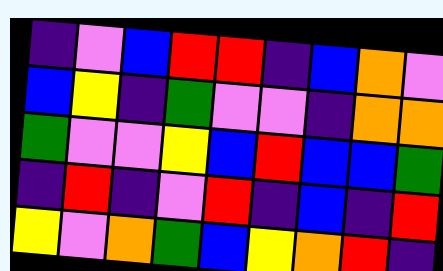[["indigo", "violet", "blue", "red", "red", "indigo", "blue", "orange", "violet"], ["blue", "yellow", "indigo", "green", "violet", "violet", "indigo", "orange", "orange"], ["green", "violet", "violet", "yellow", "blue", "red", "blue", "blue", "green"], ["indigo", "red", "indigo", "violet", "red", "indigo", "blue", "indigo", "red"], ["yellow", "violet", "orange", "green", "blue", "yellow", "orange", "red", "indigo"]]